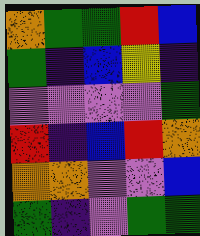[["orange", "green", "green", "red", "blue"], ["green", "indigo", "blue", "yellow", "indigo"], ["violet", "violet", "violet", "violet", "green"], ["red", "indigo", "blue", "red", "orange"], ["orange", "orange", "violet", "violet", "blue"], ["green", "indigo", "violet", "green", "green"]]